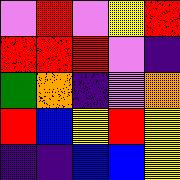[["violet", "red", "violet", "yellow", "red"], ["red", "red", "red", "violet", "indigo"], ["green", "orange", "indigo", "violet", "orange"], ["red", "blue", "yellow", "red", "yellow"], ["indigo", "indigo", "blue", "blue", "yellow"]]